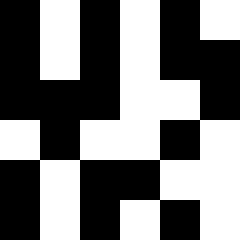[["black", "white", "black", "white", "black", "white"], ["black", "white", "black", "white", "black", "black"], ["black", "black", "black", "white", "white", "black"], ["white", "black", "white", "white", "black", "white"], ["black", "white", "black", "black", "white", "white"], ["black", "white", "black", "white", "black", "white"]]